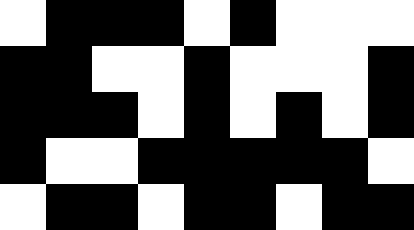[["white", "black", "black", "black", "white", "black", "white", "white", "white"], ["black", "black", "white", "white", "black", "white", "white", "white", "black"], ["black", "black", "black", "white", "black", "white", "black", "white", "black"], ["black", "white", "white", "black", "black", "black", "black", "black", "white"], ["white", "black", "black", "white", "black", "black", "white", "black", "black"]]